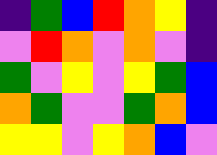[["indigo", "green", "blue", "red", "orange", "yellow", "indigo"], ["violet", "red", "orange", "violet", "orange", "violet", "indigo"], ["green", "violet", "yellow", "violet", "yellow", "green", "blue"], ["orange", "green", "violet", "violet", "green", "orange", "blue"], ["yellow", "yellow", "violet", "yellow", "orange", "blue", "violet"]]